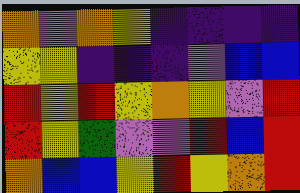[["orange", "violet", "orange", "yellow", "indigo", "indigo", "indigo", "indigo"], ["yellow", "yellow", "indigo", "indigo", "indigo", "violet", "blue", "blue"], ["red", "yellow", "red", "yellow", "orange", "yellow", "violet", "red"], ["red", "yellow", "green", "violet", "violet", "red", "blue", "red"], ["orange", "blue", "blue", "yellow", "red", "yellow", "orange", "red"]]